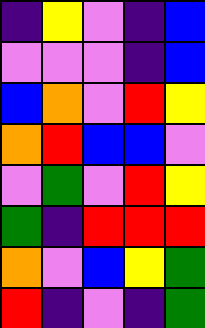[["indigo", "yellow", "violet", "indigo", "blue"], ["violet", "violet", "violet", "indigo", "blue"], ["blue", "orange", "violet", "red", "yellow"], ["orange", "red", "blue", "blue", "violet"], ["violet", "green", "violet", "red", "yellow"], ["green", "indigo", "red", "red", "red"], ["orange", "violet", "blue", "yellow", "green"], ["red", "indigo", "violet", "indigo", "green"]]